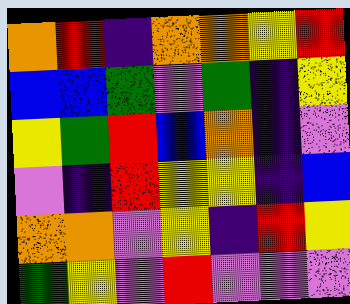[["orange", "red", "indigo", "orange", "orange", "yellow", "red"], ["blue", "blue", "green", "violet", "green", "indigo", "yellow"], ["yellow", "green", "red", "blue", "orange", "indigo", "violet"], ["violet", "indigo", "red", "yellow", "yellow", "indigo", "blue"], ["orange", "orange", "violet", "yellow", "indigo", "red", "yellow"], ["green", "yellow", "violet", "red", "violet", "violet", "violet"]]